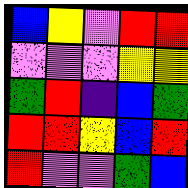[["blue", "yellow", "violet", "red", "red"], ["violet", "violet", "violet", "yellow", "yellow"], ["green", "red", "indigo", "blue", "green"], ["red", "red", "yellow", "blue", "red"], ["red", "violet", "violet", "green", "blue"]]